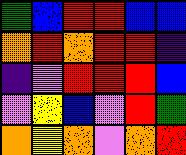[["green", "blue", "red", "red", "blue", "blue"], ["orange", "red", "orange", "red", "red", "indigo"], ["indigo", "violet", "red", "red", "red", "blue"], ["violet", "yellow", "blue", "violet", "red", "green"], ["orange", "yellow", "orange", "violet", "orange", "red"]]